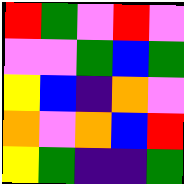[["red", "green", "violet", "red", "violet"], ["violet", "violet", "green", "blue", "green"], ["yellow", "blue", "indigo", "orange", "violet"], ["orange", "violet", "orange", "blue", "red"], ["yellow", "green", "indigo", "indigo", "green"]]